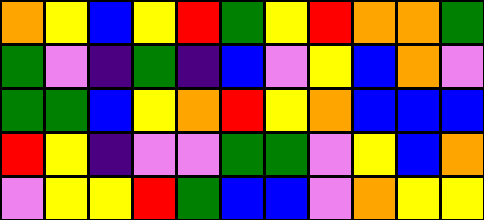[["orange", "yellow", "blue", "yellow", "red", "green", "yellow", "red", "orange", "orange", "green"], ["green", "violet", "indigo", "green", "indigo", "blue", "violet", "yellow", "blue", "orange", "violet"], ["green", "green", "blue", "yellow", "orange", "red", "yellow", "orange", "blue", "blue", "blue"], ["red", "yellow", "indigo", "violet", "violet", "green", "green", "violet", "yellow", "blue", "orange"], ["violet", "yellow", "yellow", "red", "green", "blue", "blue", "violet", "orange", "yellow", "yellow"]]